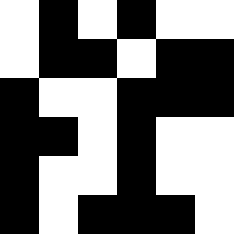[["white", "black", "white", "black", "white", "white"], ["white", "black", "black", "white", "black", "black"], ["black", "white", "white", "black", "black", "black"], ["black", "black", "white", "black", "white", "white"], ["black", "white", "white", "black", "white", "white"], ["black", "white", "black", "black", "black", "white"]]